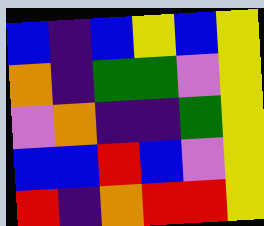[["blue", "indigo", "blue", "yellow", "blue", "yellow"], ["orange", "indigo", "green", "green", "violet", "yellow"], ["violet", "orange", "indigo", "indigo", "green", "yellow"], ["blue", "blue", "red", "blue", "violet", "yellow"], ["red", "indigo", "orange", "red", "red", "yellow"]]